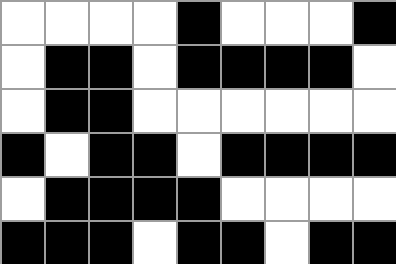[["white", "white", "white", "white", "black", "white", "white", "white", "black"], ["white", "black", "black", "white", "black", "black", "black", "black", "white"], ["white", "black", "black", "white", "white", "white", "white", "white", "white"], ["black", "white", "black", "black", "white", "black", "black", "black", "black"], ["white", "black", "black", "black", "black", "white", "white", "white", "white"], ["black", "black", "black", "white", "black", "black", "white", "black", "black"]]